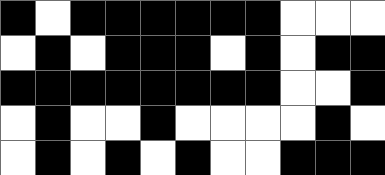[["black", "white", "black", "black", "black", "black", "black", "black", "white", "white", "white"], ["white", "black", "white", "black", "black", "black", "white", "black", "white", "black", "black"], ["black", "black", "black", "black", "black", "black", "black", "black", "white", "white", "black"], ["white", "black", "white", "white", "black", "white", "white", "white", "white", "black", "white"], ["white", "black", "white", "black", "white", "black", "white", "white", "black", "black", "black"]]